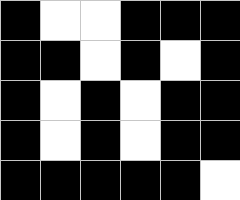[["black", "white", "white", "black", "black", "black"], ["black", "black", "white", "black", "white", "black"], ["black", "white", "black", "white", "black", "black"], ["black", "white", "black", "white", "black", "black"], ["black", "black", "black", "black", "black", "white"]]